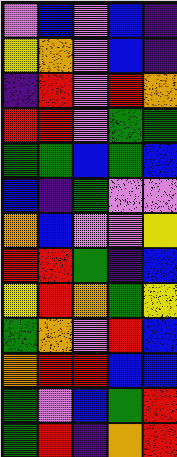[["violet", "blue", "violet", "blue", "indigo"], ["yellow", "orange", "violet", "blue", "indigo"], ["indigo", "red", "violet", "red", "orange"], ["red", "red", "violet", "green", "green"], ["green", "green", "blue", "green", "blue"], ["blue", "indigo", "green", "violet", "violet"], ["orange", "blue", "violet", "violet", "yellow"], ["red", "red", "green", "indigo", "blue"], ["yellow", "red", "orange", "green", "yellow"], ["green", "orange", "violet", "red", "blue"], ["orange", "red", "red", "blue", "blue"], ["green", "violet", "blue", "green", "red"], ["green", "red", "indigo", "orange", "red"]]